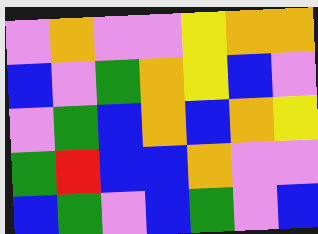[["violet", "orange", "violet", "violet", "yellow", "orange", "orange"], ["blue", "violet", "green", "orange", "yellow", "blue", "violet"], ["violet", "green", "blue", "orange", "blue", "orange", "yellow"], ["green", "red", "blue", "blue", "orange", "violet", "violet"], ["blue", "green", "violet", "blue", "green", "violet", "blue"]]